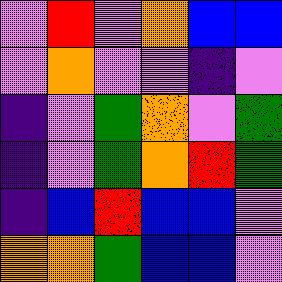[["violet", "red", "violet", "orange", "blue", "blue"], ["violet", "orange", "violet", "violet", "indigo", "violet"], ["indigo", "violet", "green", "orange", "violet", "green"], ["indigo", "violet", "green", "orange", "red", "green"], ["indigo", "blue", "red", "blue", "blue", "violet"], ["orange", "orange", "green", "blue", "blue", "violet"]]